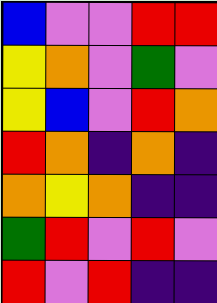[["blue", "violet", "violet", "red", "red"], ["yellow", "orange", "violet", "green", "violet"], ["yellow", "blue", "violet", "red", "orange"], ["red", "orange", "indigo", "orange", "indigo"], ["orange", "yellow", "orange", "indigo", "indigo"], ["green", "red", "violet", "red", "violet"], ["red", "violet", "red", "indigo", "indigo"]]